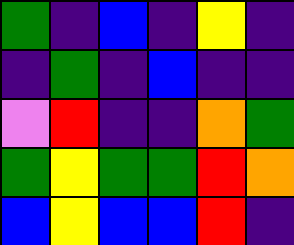[["green", "indigo", "blue", "indigo", "yellow", "indigo"], ["indigo", "green", "indigo", "blue", "indigo", "indigo"], ["violet", "red", "indigo", "indigo", "orange", "green"], ["green", "yellow", "green", "green", "red", "orange"], ["blue", "yellow", "blue", "blue", "red", "indigo"]]